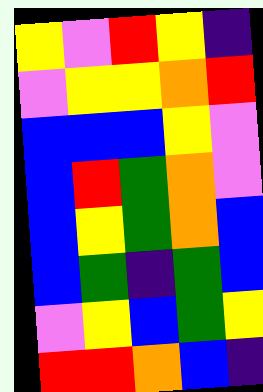[["yellow", "violet", "red", "yellow", "indigo"], ["violet", "yellow", "yellow", "orange", "red"], ["blue", "blue", "blue", "yellow", "violet"], ["blue", "red", "green", "orange", "violet"], ["blue", "yellow", "green", "orange", "blue"], ["blue", "green", "indigo", "green", "blue"], ["violet", "yellow", "blue", "green", "yellow"], ["red", "red", "orange", "blue", "indigo"]]